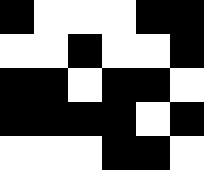[["black", "white", "white", "white", "black", "black"], ["white", "white", "black", "white", "white", "black"], ["black", "black", "white", "black", "black", "white"], ["black", "black", "black", "black", "white", "black"], ["white", "white", "white", "black", "black", "white"]]